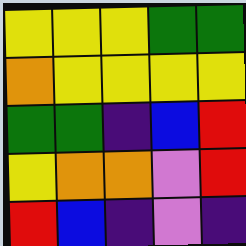[["yellow", "yellow", "yellow", "green", "green"], ["orange", "yellow", "yellow", "yellow", "yellow"], ["green", "green", "indigo", "blue", "red"], ["yellow", "orange", "orange", "violet", "red"], ["red", "blue", "indigo", "violet", "indigo"]]